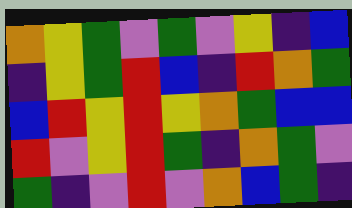[["orange", "yellow", "green", "violet", "green", "violet", "yellow", "indigo", "blue"], ["indigo", "yellow", "green", "red", "blue", "indigo", "red", "orange", "green"], ["blue", "red", "yellow", "red", "yellow", "orange", "green", "blue", "blue"], ["red", "violet", "yellow", "red", "green", "indigo", "orange", "green", "violet"], ["green", "indigo", "violet", "red", "violet", "orange", "blue", "green", "indigo"]]